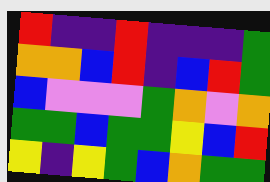[["red", "indigo", "indigo", "red", "indigo", "indigo", "indigo", "green"], ["orange", "orange", "blue", "red", "indigo", "blue", "red", "green"], ["blue", "violet", "violet", "violet", "green", "orange", "violet", "orange"], ["green", "green", "blue", "green", "green", "yellow", "blue", "red"], ["yellow", "indigo", "yellow", "green", "blue", "orange", "green", "green"]]